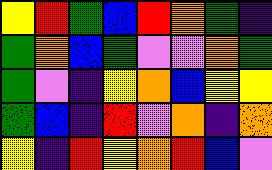[["yellow", "red", "green", "blue", "red", "orange", "green", "indigo"], ["green", "orange", "blue", "green", "violet", "violet", "orange", "green"], ["green", "violet", "indigo", "yellow", "orange", "blue", "yellow", "yellow"], ["green", "blue", "indigo", "red", "violet", "orange", "indigo", "orange"], ["yellow", "indigo", "red", "yellow", "orange", "red", "blue", "violet"]]